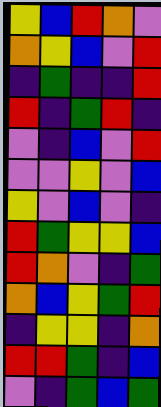[["yellow", "blue", "red", "orange", "violet"], ["orange", "yellow", "blue", "violet", "red"], ["indigo", "green", "indigo", "indigo", "red"], ["red", "indigo", "green", "red", "indigo"], ["violet", "indigo", "blue", "violet", "red"], ["violet", "violet", "yellow", "violet", "blue"], ["yellow", "violet", "blue", "violet", "indigo"], ["red", "green", "yellow", "yellow", "blue"], ["red", "orange", "violet", "indigo", "green"], ["orange", "blue", "yellow", "green", "red"], ["indigo", "yellow", "yellow", "indigo", "orange"], ["red", "red", "green", "indigo", "blue"], ["violet", "indigo", "green", "blue", "green"]]